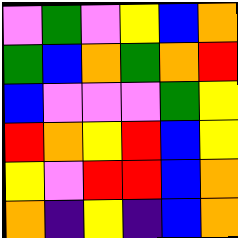[["violet", "green", "violet", "yellow", "blue", "orange"], ["green", "blue", "orange", "green", "orange", "red"], ["blue", "violet", "violet", "violet", "green", "yellow"], ["red", "orange", "yellow", "red", "blue", "yellow"], ["yellow", "violet", "red", "red", "blue", "orange"], ["orange", "indigo", "yellow", "indigo", "blue", "orange"]]